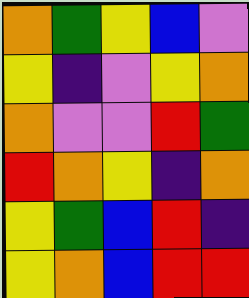[["orange", "green", "yellow", "blue", "violet"], ["yellow", "indigo", "violet", "yellow", "orange"], ["orange", "violet", "violet", "red", "green"], ["red", "orange", "yellow", "indigo", "orange"], ["yellow", "green", "blue", "red", "indigo"], ["yellow", "orange", "blue", "red", "red"]]